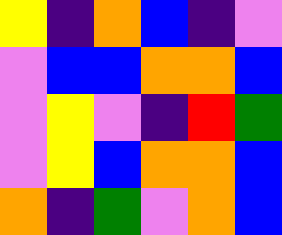[["yellow", "indigo", "orange", "blue", "indigo", "violet"], ["violet", "blue", "blue", "orange", "orange", "blue"], ["violet", "yellow", "violet", "indigo", "red", "green"], ["violet", "yellow", "blue", "orange", "orange", "blue"], ["orange", "indigo", "green", "violet", "orange", "blue"]]